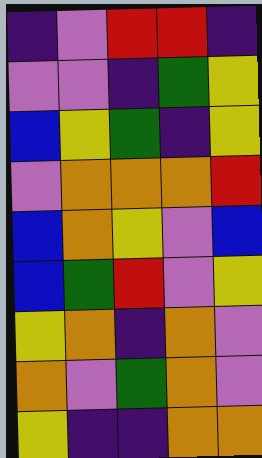[["indigo", "violet", "red", "red", "indigo"], ["violet", "violet", "indigo", "green", "yellow"], ["blue", "yellow", "green", "indigo", "yellow"], ["violet", "orange", "orange", "orange", "red"], ["blue", "orange", "yellow", "violet", "blue"], ["blue", "green", "red", "violet", "yellow"], ["yellow", "orange", "indigo", "orange", "violet"], ["orange", "violet", "green", "orange", "violet"], ["yellow", "indigo", "indigo", "orange", "orange"]]